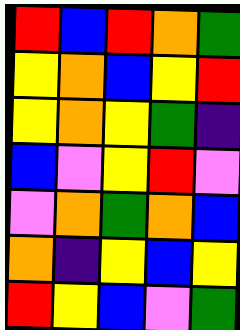[["red", "blue", "red", "orange", "green"], ["yellow", "orange", "blue", "yellow", "red"], ["yellow", "orange", "yellow", "green", "indigo"], ["blue", "violet", "yellow", "red", "violet"], ["violet", "orange", "green", "orange", "blue"], ["orange", "indigo", "yellow", "blue", "yellow"], ["red", "yellow", "blue", "violet", "green"]]